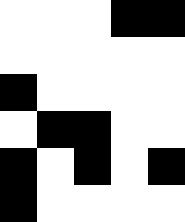[["white", "white", "white", "black", "black"], ["white", "white", "white", "white", "white"], ["black", "white", "white", "white", "white"], ["white", "black", "black", "white", "white"], ["black", "white", "black", "white", "black"], ["black", "white", "white", "white", "white"]]